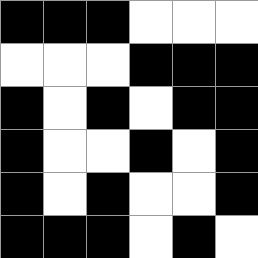[["black", "black", "black", "white", "white", "white"], ["white", "white", "white", "black", "black", "black"], ["black", "white", "black", "white", "black", "black"], ["black", "white", "white", "black", "white", "black"], ["black", "white", "black", "white", "white", "black"], ["black", "black", "black", "white", "black", "white"]]